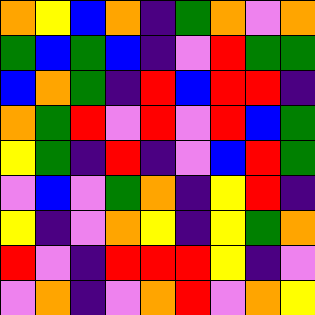[["orange", "yellow", "blue", "orange", "indigo", "green", "orange", "violet", "orange"], ["green", "blue", "green", "blue", "indigo", "violet", "red", "green", "green"], ["blue", "orange", "green", "indigo", "red", "blue", "red", "red", "indigo"], ["orange", "green", "red", "violet", "red", "violet", "red", "blue", "green"], ["yellow", "green", "indigo", "red", "indigo", "violet", "blue", "red", "green"], ["violet", "blue", "violet", "green", "orange", "indigo", "yellow", "red", "indigo"], ["yellow", "indigo", "violet", "orange", "yellow", "indigo", "yellow", "green", "orange"], ["red", "violet", "indigo", "red", "red", "red", "yellow", "indigo", "violet"], ["violet", "orange", "indigo", "violet", "orange", "red", "violet", "orange", "yellow"]]